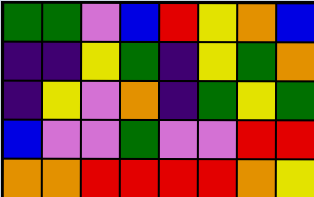[["green", "green", "violet", "blue", "red", "yellow", "orange", "blue"], ["indigo", "indigo", "yellow", "green", "indigo", "yellow", "green", "orange"], ["indigo", "yellow", "violet", "orange", "indigo", "green", "yellow", "green"], ["blue", "violet", "violet", "green", "violet", "violet", "red", "red"], ["orange", "orange", "red", "red", "red", "red", "orange", "yellow"]]